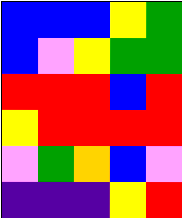[["blue", "blue", "blue", "yellow", "green"], ["blue", "violet", "yellow", "green", "green"], ["red", "red", "red", "blue", "red"], ["yellow", "red", "red", "red", "red"], ["violet", "green", "orange", "blue", "violet"], ["indigo", "indigo", "indigo", "yellow", "red"]]